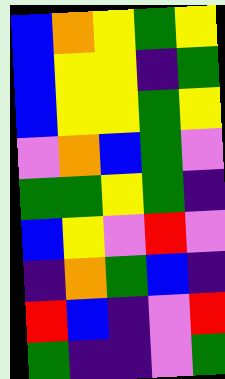[["blue", "orange", "yellow", "green", "yellow"], ["blue", "yellow", "yellow", "indigo", "green"], ["blue", "yellow", "yellow", "green", "yellow"], ["violet", "orange", "blue", "green", "violet"], ["green", "green", "yellow", "green", "indigo"], ["blue", "yellow", "violet", "red", "violet"], ["indigo", "orange", "green", "blue", "indigo"], ["red", "blue", "indigo", "violet", "red"], ["green", "indigo", "indigo", "violet", "green"]]